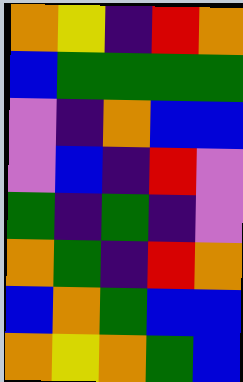[["orange", "yellow", "indigo", "red", "orange"], ["blue", "green", "green", "green", "green"], ["violet", "indigo", "orange", "blue", "blue"], ["violet", "blue", "indigo", "red", "violet"], ["green", "indigo", "green", "indigo", "violet"], ["orange", "green", "indigo", "red", "orange"], ["blue", "orange", "green", "blue", "blue"], ["orange", "yellow", "orange", "green", "blue"]]